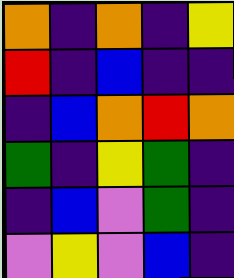[["orange", "indigo", "orange", "indigo", "yellow"], ["red", "indigo", "blue", "indigo", "indigo"], ["indigo", "blue", "orange", "red", "orange"], ["green", "indigo", "yellow", "green", "indigo"], ["indigo", "blue", "violet", "green", "indigo"], ["violet", "yellow", "violet", "blue", "indigo"]]